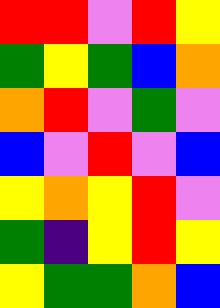[["red", "red", "violet", "red", "yellow"], ["green", "yellow", "green", "blue", "orange"], ["orange", "red", "violet", "green", "violet"], ["blue", "violet", "red", "violet", "blue"], ["yellow", "orange", "yellow", "red", "violet"], ["green", "indigo", "yellow", "red", "yellow"], ["yellow", "green", "green", "orange", "blue"]]